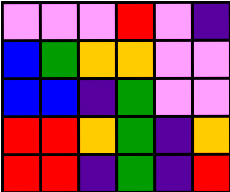[["violet", "violet", "violet", "red", "violet", "indigo"], ["blue", "green", "orange", "orange", "violet", "violet"], ["blue", "blue", "indigo", "green", "violet", "violet"], ["red", "red", "orange", "green", "indigo", "orange"], ["red", "red", "indigo", "green", "indigo", "red"]]